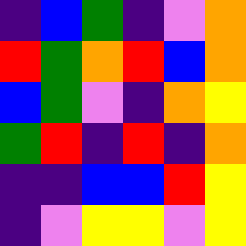[["indigo", "blue", "green", "indigo", "violet", "orange"], ["red", "green", "orange", "red", "blue", "orange"], ["blue", "green", "violet", "indigo", "orange", "yellow"], ["green", "red", "indigo", "red", "indigo", "orange"], ["indigo", "indigo", "blue", "blue", "red", "yellow"], ["indigo", "violet", "yellow", "yellow", "violet", "yellow"]]